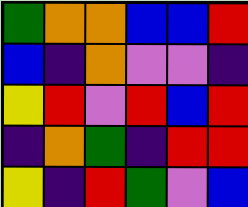[["green", "orange", "orange", "blue", "blue", "red"], ["blue", "indigo", "orange", "violet", "violet", "indigo"], ["yellow", "red", "violet", "red", "blue", "red"], ["indigo", "orange", "green", "indigo", "red", "red"], ["yellow", "indigo", "red", "green", "violet", "blue"]]